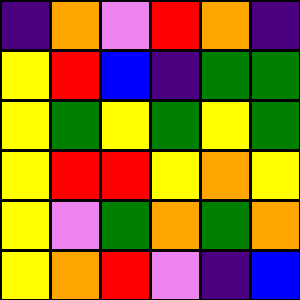[["indigo", "orange", "violet", "red", "orange", "indigo"], ["yellow", "red", "blue", "indigo", "green", "green"], ["yellow", "green", "yellow", "green", "yellow", "green"], ["yellow", "red", "red", "yellow", "orange", "yellow"], ["yellow", "violet", "green", "orange", "green", "orange"], ["yellow", "orange", "red", "violet", "indigo", "blue"]]